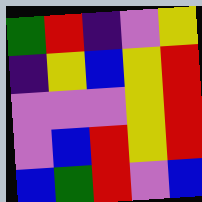[["green", "red", "indigo", "violet", "yellow"], ["indigo", "yellow", "blue", "yellow", "red"], ["violet", "violet", "violet", "yellow", "red"], ["violet", "blue", "red", "yellow", "red"], ["blue", "green", "red", "violet", "blue"]]